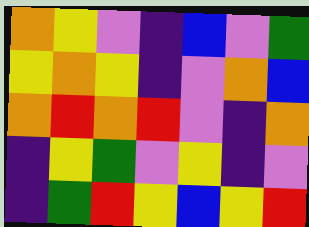[["orange", "yellow", "violet", "indigo", "blue", "violet", "green"], ["yellow", "orange", "yellow", "indigo", "violet", "orange", "blue"], ["orange", "red", "orange", "red", "violet", "indigo", "orange"], ["indigo", "yellow", "green", "violet", "yellow", "indigo", "violet"], ["indigo", "green", "red", "yellow", "blue", "yellow", "red"]]